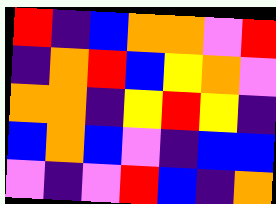[["red", "indigo", "blue", "orange", "orange", "violet", "red"], ["indigo", "orange", "red", "blue", "yellow", "orange", "violet"], ["orange", "orange", "indigo", "yellow", "red", "yellow", "indigo"], ["blue", "orange", "blue", "violet", "indigo", "blue", "blue"], ["violet", "indigo", "violet", "red", "blue", "indigo", "orange"]]